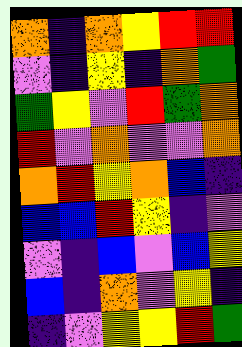[["orange", "indigo", "orange", "yellow", "red", "red"], ["violet", "indigo", "yellow", "indigo", "orange", "green"], ["green", "yellow", "violet", "red", "green", "orange"], ["red", "violet", "orange", "violet", "violet", "orange"], ["orange", "red", "yellow", "orange", "blue", "indigo"], ["blue", "blue", "red", "yellow", "indigo", "violet"], ["violet", "indigo", "blue", "violet", "blue", "yellow"], ["blue", "indigo", "orange", "violet", "yellow", "indigo"], ["indigo", "violet", "yellow", "yellow", "red", "green"]]